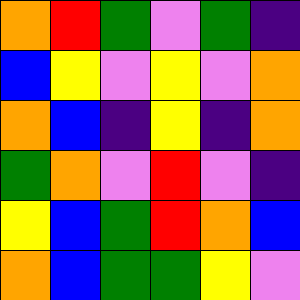[["orange", "red", "green", "violet", "green", "indigo"], ["blue", "yellow", "violet", "yellow", "violet", "orange"], ["orange", "blue", "indigo", "yellow", "indigo", "orange"], ["green", "orange", "violet", "red", "violet", "indigo"], ["yellow", "blue", "green", "red", "orange", "blue"], ["orange", "blue", "green", "green", "yellow", "violet"]]